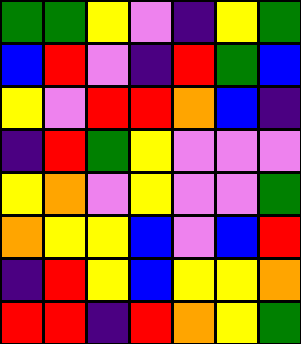[["green", "green", "yellow", "violet", "indigo", "yellow", "green"], ["blue", "red", "violet", "indigo", "red", "green", "blue"], ["yellow", "violet", "red", "red", "orange", "blue", "indigo"], ["indigo", "red", "green", "yellow", "violet", "violet", "violet"], ["yellow", "orange", "violet", "yellow", "violet", "violet", "green"], ["orange", "yellow", "yellow", "blue", "violet", "blue", "red"], ["indigo", "red", "yellow", "blue", "yellow", "yellow", "orange"], ["red", "red", "indigo", "red", "orange", "yellow", "green"]]